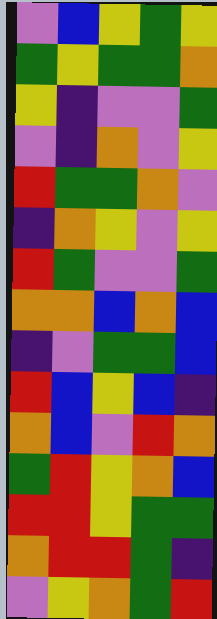[["violet", "blue", "yellow", "green", "yellow"], ["green", "yellow", "green", "green", "orange"], ["yellow", "indigo", "violet", "violet", "green"], ["violet", "indigo", "orange", "violet", "yellow"], ["red", "green", "green", "orange", "violet"], ["indigo", "orange", "yellow", "violet", "yellow"], ["red", "green", "violet", "violet", "green"], ["orange", "orange", "blue", "orange", "blue"], ["indigo", "violet", "green", "green", "blue"], ["red", "blue", "yellow", "blue", "indigo"], ["orange", "blue", "violet", "red", "orange"], ["green", "red", "yellow", "orange", "blue"], ["red", "red", "yellow", "green", "green"], ["orange", "red", "red", "green", "indigo"], ["violet", "yellow", "orange", "green", "red"]]